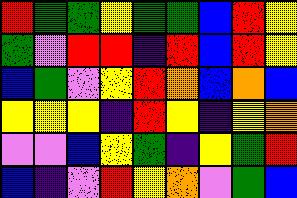[["red", "green", "green", "yellow", "green", "green", "blue", "red", "yellow"], ["green", "violet", "red", "red", "indigo", "red", "blue", "red", "yellow"], ["blue", "green", "violet", "yellow", "red", "orange", "blue", "orange", "blue"], ["yellow", "yellow", "yellow", "indigo", "red", "yellow", "indigo", "yellow", "orange"], ["violet", "violet", "blue", "yellow", "green", "indigo", "yellow", "green", "red"], ["blue", "indigo", "violet", "red", "yellow", "orange", "violet", "green", "blue"]]